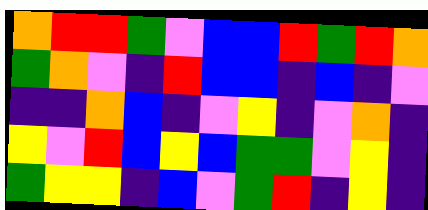[["orange", "red", "red", "green", "violet", "blue", "blue", "red", "green", "red", "orange"], ["green", "orange", "violet", "indigo", "red", "blue", "blue", "indigo", "blue", "indigo", "violet"], ["indigo", "indigo", "orange", "blue", "indigo", "violet", "yellow", "indigo", "violet", "orange", "indigo"], ["yellow", "violet", "red", "blue", "yellow", "blue", "green", "green", "violet", "yellow", "indigo"], ["green", "yellow", "yellow", "indigo", "blue", "violet", "green", "red", "indigo", "yellow", "indigo"]]